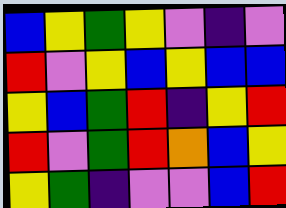[["blue", "yellow", "green", "yellow", "violet", "indigo", "violet"], ["red", "violet", "yellow", "blue", "yellow", "blue", "blue"], ["yellow", "blue", "green", "red", "indigo", "yellow", "red"], ["red", "violet", "green", "red", "orange", "blue", "yellow"], ["yellow", "green", "indigo", "violet", "violet", "blue", "red"]]